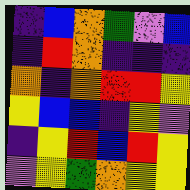[["indigo", "blue", "orange", "green", "violet", "blue"], ["indigo", "red", "orange", "indigo", "indigo", "indigo"], ["orange", "indigo", "orange", "red", "red", "yellow"], ["yellow", "blue", "blue", "indigo", "yellow", "violet"], ["indigo", "yellow", "red", "blue", "red", "yellow"], ["violet", "yellow", "green", "orange", "yellow", "yellow"]]